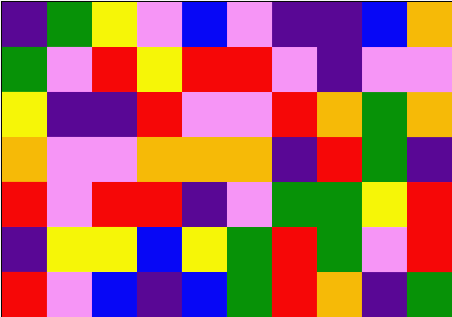[["indigo", "green", "yellow", "violet", "blue", "violet", "indigo", "indigo", "blue", "orange"], ["green", "violet", "red", "yellow", "red", "red", "violet", "indigo", "violet", "violet"], ["yellow", "indigo", "indigo", "red", "violet", "violet", "red", "orange", "green", "orange"], ["orange", "violet", "violet", "orange", "orange", "orange", "indigo", "red", "green", "indigo"], ["red", "violet", "red", "red", "indigo", "violet", "green", "green", "yellow", "red"], ["indigo", "yellow", "yellow", "blue", "yellow", "green", "red", "green", "violet", "red"], ["red", "violet", "blue", "indigo", "blue", "green", "red", "orange", "indigo", "green"]]